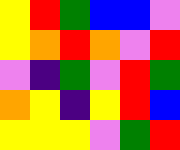[["yellow", "red", "green", "blue", "blue", "violet"], ["yellow", "orange", "red", "orange", "violet", "red"], ["violet", "indigo", "green", "violet", "red", "green"], ["orange", "yellow", "indigo", "yellow", "red", "blue"], ["yellow", "yellow", "yellow", "violet", "green", "red"]]